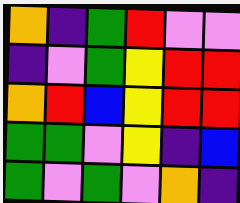[["orange", "indigo", "green", "red", "violet", "violet"], ["indigo", "violet", "green", "yellow", "red", "red"], ["orange", "red", "blue", "yellow", "red", "red"], ["green", "green", "violet", "yellow", "indigo", "blue"], ["green", "violet", "green", "violet", "orange", "indigo"]]